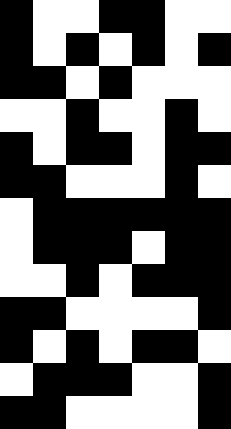[["black", "white", "white", "black", "black", "white", "white"], ["black", "white", "black", "white", "black", "white", "black"], ["black", "black", "white", "black", "white", "white", "white"], ["white", "white", "black", "white", "white", "black", "white"], ["black", "white", "black", "black", "white", "black", "black"], ["black", "black", "white", "white", "white", "black", "white"], ["white", "black", "black", "black", "black", "black", "black"], ["white", "black", "black", "black", "white", "black", "black"], ["white", "white", "black", "white", "black", "black", "black"], ["black", "black", "white", "white", "white", "white", "black"], ["black", "white", "black", "white", "black", "black", "white"], ["white", "black", "black", "black", "white", "white", "black"], ["black", "black", "white", "white", "white", "white", "black"]]